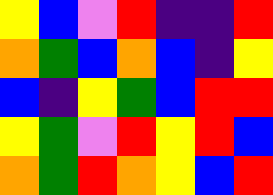[["yellow", "blue", "violet", "red", "indigo", "indigo", "red"], ["orange", "green", "blue", "orange", "blue", "indigo", "yellow"], ["blue", "indigo", "yellow", "green", "blue", "red", "red"], ["yellow", "green", "violet", "red", "yellow", "red", "blue"], ["orange", "green", "red", "orange", "yellow", "blue", "red"]]